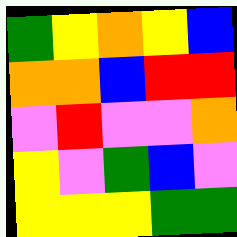[["green", "yellow", "orange", "yellow", "blue"], ["orange", "orange", "blue", "red", "red"], ["violet", "red", "violet", "violet", "orange"], ["yellow", "violet", "green", "blue", "violet"], ["yellow", "yellow", "yellow", "green", "green"]]